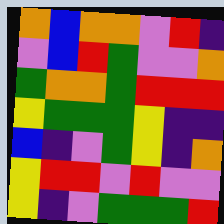[["orange", "blue", "orange", "orange", "violet", "red", "indigo"], ["violet", "blue", "red", "green", "violet", "violet", "orange"], ["green", "orange", "orange", "green", "red", "red", "red"], ["yellow", "green", "green", "green", "yellow", "indigo", "indigo"], ["blue", "indigo", "violet", "green", "yellow", "indigo", "orange"], ["yellow", "red", "red", "violet", "red", "violet", "violet"], ["yellow", "indigo", "violet", "green", "green", "green", "red"]]